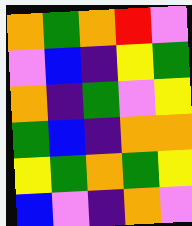[["orange", "green", "orange", "red", "violet"], ["violet", "blue", "indigo", "yellow", "green"], ["orange", "indigo", "green", "violet", "yellow"], ["green", "blue", "indigo", "orange", "orange"], ["yellow", "green", "orange", "green", "yellow"], ["blue", "violet", "indigo", "orange", "violet"]]